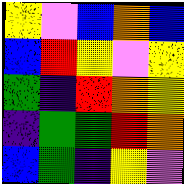[["yellow", "violet", "blue", "orange", "blue"], ["blue", "red", "yellow", "violet", "yellow"], ["green", "indigo", "red", "orange", "yellow"], ["indigo", "green", "green", "red", "orange"], ["blue", "green", "indigo", "yellow", "violet"]]